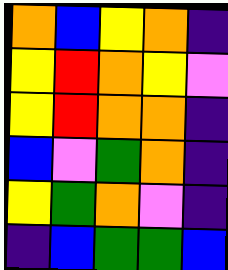[["orange", "blue", "yellow", "orange", "indigo"], ["yellow", "red", "orange", "yellow", "violet"], ["yellow", "red", "orange", "orange", "indigo"], ["blue", "violet", "green", "orange", "indigo"], ["yellow", "green", "orange", "violet", "indigo"], ["indigo", "blue", "green", "green", "blue"]]